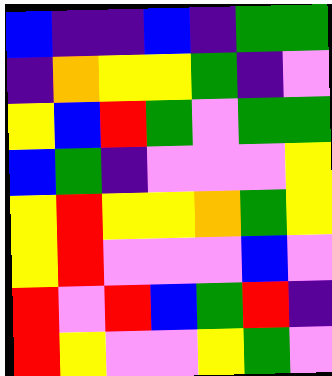[["blue", "indigo", "indigo", "blue", "indigo", "green", "green"], ["indigo", "orange", "yellow", "yellow", "green", "indigo", "violet"], ["yellow", "blue", "red", "green", "violet", "green", "green"], ["blue", "green", "indigo", "violet", "violet", "violet", "yellow"], ["yellow", "red", "yellow", "yellow", "orange", "green", "yellow"], ["yellow", "red", "violet", "violet", "violet", "blue", "violet"], ["red", "violet", "red", "blue", "green", "red", "indigo"], ["red", "yellow", "violet", "violet", "yellow", "green", "violet"]]